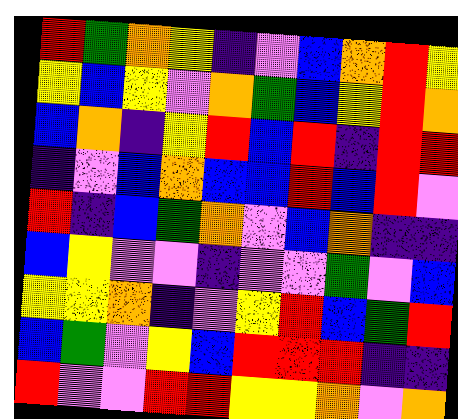[["red", "green", "orange", "yellow", "indigo", "violet", "blue", "orange", "red", "yellow"], ["yellow", "blue", "yellow", "violet", "orange", "green", "blue", "yellow", "red", "orange"], ["blue", "orange", "indigo", "yellow", "red", "blue", "red", "indigo", "red", "red"], ["indigo", "violet", "blue", "orange", "blue", "blue", "red", "blue", "red", "violet"], ["red", "indigo", "blue", "green", "orange", "violet", "blue", "orange", "indigo", "indigo"], ["blue", "yellow", "violet", "violet", "indigo", "violet", "violet", "green", "violet", "blue"], ["yellow", "yellow", "orange", "indigo", "violet", "yellow", "red", "blue", "green", "red"], ["blue", "green", "violet", "yellow", "blue", "red", "red", "red", "indigo", "indigo"], ["red", "violet", "violet", "red", "red", "yellow", "yellow", "orange", "violet", "orange"]]